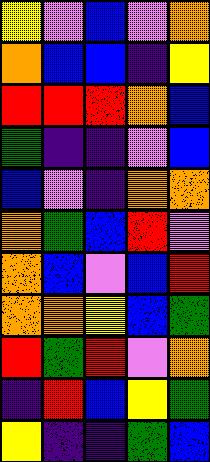[["yellow", "violet", "blue", "violet", "orange"], ["orange", "blue", "blue", "indigo", "yellow"], ["red", "red", "red", "orange", "blue"], ["green", "indigo", "indigo", "violet", "blue"], ["blue", "violet", "indigo", "orange", "orange"], ["orange", "green", "blue", "red", "violet"], ["orange", "blue", "violet", "blue", "red"], ["orange", "orange", "yellow", "blue", "green"], ["red", "green", "red", "violet", "orange"], ["indigo", "red", "blue", "yellow", "green"], ["yellow", "indigo", "indigo", "green", "blue"]]